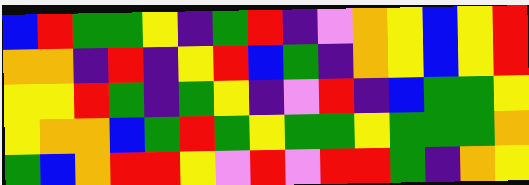[["blue", "red", "green", "green", "yellow", "indigo", "green", "red", "indigo", "violet", "orange", "yellow", "blue", "yellow", "red"], ["orange", "orange", "indigo", "red", "indigo", "yellow", "red", "blue", "green", "indigo", "orange", "yellow", "blue", "yellow", "red"], ["yellow", "yellow", "red", "green", "indigo", "green", "yellow", "indigo", "violet", "red", "indigo", "blue", "green", "green", "yellow"], ["yellow", "orange", "orange", "blue", "green", "red", "green", "yellow", "green", "green", "yellow", "green", "green", "green", "orange"], ["green", "blue", "orange", "red", "red", "yellow", "violet", "red", "violet", "red", "red", "green", "indigo", "orange", "yellow"]]